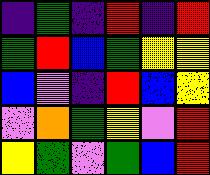[["indigo", "green", "indigo", "red", "indigo", "red"], ["green", "red", "blue", "green", "yellow", "yellow"], ["blue", "violet", "indigo", "red", "blue", "yellow"], ["violet", "orange", "green", "yellow", "violet", "red"], ["yellow", "green", "violet", "green", "blue", "red"]]